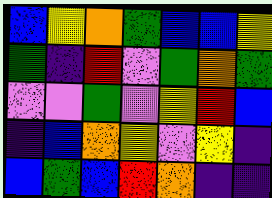[["blue", "yellow", "orange", "green", "blue", "blue", "yellow"], ["green", "indigo", "red", "violet", "green", "orange", "green"], ["violet", "violet", "green", "violet", "yellow", "red", "blue"], ["indigo", "blue", "orange", "yellow", "violet", "yellow", "indigo"], ["blue", "green", "blue", "red", "orange", "indigo", "indigo"]]